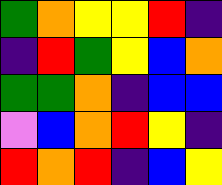[["green", "orange", "yellow", "yellow", "red", "indigo"], ["indigo", "red", "green", "yellow", "blue", "orange"], ["green", "green", "orange", "indigo", "blue", "blue"], ["violet", "blue", "orange", "red", "yellow", "indigo"], ["red", "orange", "red", "indigo", "blue", "yellow"]]